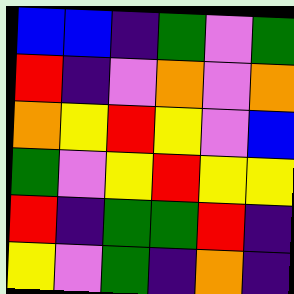[["blue", "blue", "indigo", "green", "violet", "green"], ["red", "indigo", "violet", "orange", "violet", "orange"], ["orange", "yellow", "red", "yellow", "violet", "blue"], ["green", "violet", "yellow", "red", "yellow", "yellow"], ["red", "indigo", "green", "green", "red", "indigo"], ["yellow", "violet", "green", "indigo", "orange", "indigo"]]